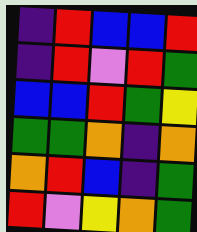[["indigo", "red", "blue", "blue", "red"], ["indigo", "red", "violet", "red", "green"], ["blue", "blue", "red", "green", "yellow"], ["green", "green", "orange", "indigo", "orange"], ["orange", "red", "blue", "indigo", "green"], ["red", "violet", "yellow", "orange", "green"]]